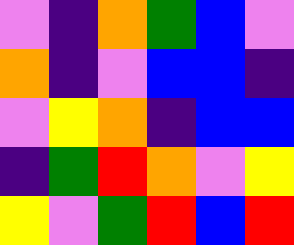[["violet", "indigo", "orange", "green", "blue", "violet"], ["orange", "indigo", "violet", "blue", "blue", "indigo"], ["violet", "yellow", "orange", "indigo", "blue", "blue"], ["indigo", "green", "red", "orange", "violet", "yellow"], ["yellow", "violet", "green", "red", "blue", "red"]]